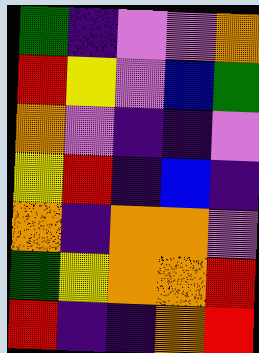[["green", "indigo", "violet", "violet", "orange"], ["red", "yellow", "violet", "blue", "green"], ["orange", "violet", "indigo", "indigo", "violet"], ["yellow", "red", "indigo", "blue", "indigo"], ["orange", "indigo", "orange", "orange", "violet"], ["green", "yellow", "orange", "orange", "red"], ["red", "indigo", "indigo", "orange", "red"]]